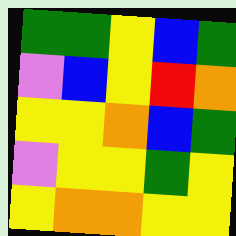[["green", "green", "yellow", "blue", "green"], ["violet", "blue", "yellow", "red", "orange"], ["yellow", "yellow", "orange", "blue", "green"], ["violet", "yellow", "yellow", "green", "yellow"], ["yellow", "orange", "orange", "yellow", "yellow"]]